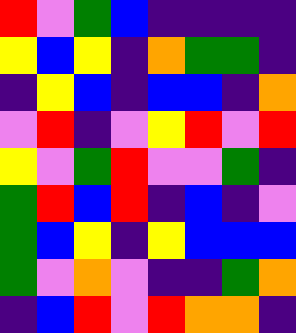[["red", "violet", "green", "blue", "indigo", "indigo", "indigo", "indigo"], ["yellow", "blue", "yellow", "indigo", "orange", "green", "green", "indigo"], ["indigo", "yellow", "blue", "indigo", "blue", "blue", "indigo", "orange"], ["violet", "red", "indigo", "violet", "yellow", "red", "violet", "red"], ["yellow", "violet", "green", "red", "violet", "violet", "green", "indigo"], ["green", "red", "blue", "red", "indigo", "blue", "indigo", "violet"], ["green", "blue", "yellow", "indigo", "yellow", "blue", "blue", "blue"], ["green", "violet", "orange", "violet", "indigo", "indigo", "green", "orange"], ["indigo", "blue", "red", "violet", "red", "orange", "orange", "indigo"]]